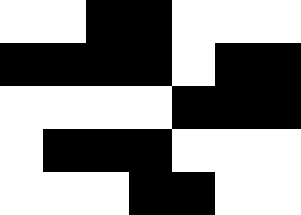[["white", "white", "black", "black", "white", "white", "white"], ["black", "black", "black", "black", "white", "black", "black"], ["white", "white", "white", "white", "black", "black", "black"], ["white", "black", "black", "black", "white", "white", "white"], ["white", "white", "white", "black", "black", "white", "white"]]